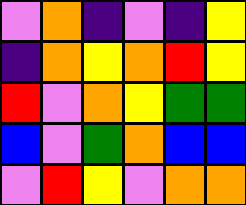[["violet", "orange", "indigo", "violet", "indigo", "yellow"], ["indigo", "orange", "yellow", "orange", "red", "yellow"], ["red", "violet", "orange", "yellow", "green", "green"], ["blue", "violet", "green", "orange", "blue", "blue"], ["violet", "red", "yellow", "violet", "orange", "orange"]]